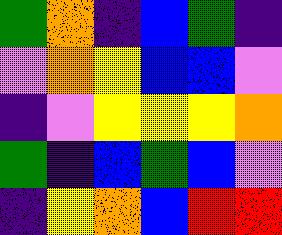[["green", "orange", "indigo", "blue", "green", "indigo"], ["violet", "orange", "yellow", "blue", "blue", "violet"], ["indigo", "violet", "yellow", "yellow", "yellow", "orange"], ["green", "indigo", "blue", "green", "blue", "violet"], ["indigo", "yellow", "orange", "blue", "red", "red"]]